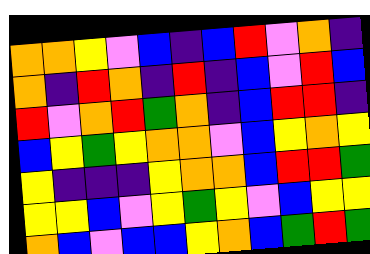[["orange", "orange", "yellow", "violet", "blue", "indigo", "blue", "red", "violet", "orange", "indigo"], ["orange", "indigo", "red", "orange", "indigo", "red", "indigo", "blue", "violet", "red", "blue"], ["red", "violet", "orange", "red", "green", "orange", "indigo", "blue", "red", "red", "indigo"], ["blue", "yellow", "green", "yellow", "orange", "orange", "violet", "blue", "yellow", "orange", "yellow"], ["yellow", "indigo", "indigo", "indigo", "yellow", "orange", "orange", "blue", "red", "red", "green"], ["yellow", "yellow", "blue", "violet", "yellow", "green", "yellow", "violet", "blue", "yellow", "yellow"], ["orange", "blue", "violet", "blue", "blue", "yellow", "orange", "blue", "green", "red", "green"]]